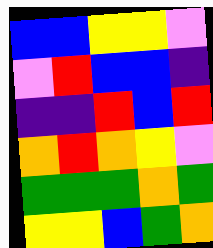[["blue", "blue", "yellow", "yellow", "violet"], ["violet", "red", "blue", "blue", "indigo"], ["indigo", "indigo", "red", "blue", "red"], ["orange", "red", "orange", "yellow", "violet"], ["green", "green", "green", "orange", "green"], ["yellow", "yellow", "blue", "green", "orange"]]